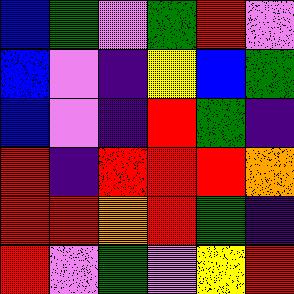[["blue", "green", "violet", "green", "red", "violet"], ["blue", "violet", "indigo", "yellow", "blue", "green"], ["blue", "violet", "indigo", "red", "green", "indigo"], ["red", "indigo", "red", "red", "red", "orange"], ["red", "red", "orange", "red", "green", "indigo"], ["red", "violet", "green", "violet", "yellow", "red"]]